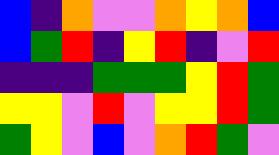[["blue", "indigo", "orange", "violet", "violet", "orange", "yellow", "orange", "blue"], ["blue", "green", "red", "indigo", "yellow", "red", "indigo", "violet", "red"], ["indigo", "indigo", "indigo", "green", "green", "green", "yellow", "red", "green"], ["yellow", "yellow", "violet", "red", "violet", "yellow", "yellow", "red", "green"], ["green", "yellow", "violet", "blue", "violet", "orange", "red", "green", "violet"]]